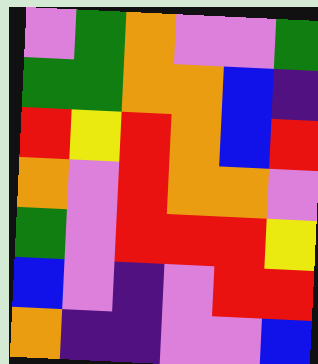[["violet", "green", "orange", "violet", "violet", "green"], ["green", "green", "orange", "orange", "blue", "indigo"], ["red", "yellow", "red", "orange", "blue", "red"], ["orange", "violet", "red", "orange", "orange", "violet"], ["green", "violet", "red", "red", "red", "yellow"], ["blue", "violet", "indigo", "violet", "red", "red"], ["orange", "indigo", "indigo", "violet", "violet", "blue"]]